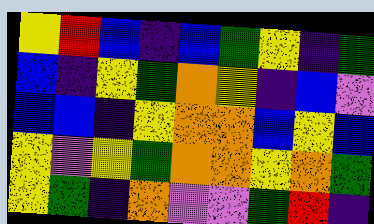[["yellow", "red", "blue", "indigo", "blue", "green", "yellow", "indigo", "green"], ["blue", "indigo", "yellow", "green", "orange", "yellow", "indigo", "blue", "violet"], ["blue", "blue", "indigo", "yellow", "orange", "orange", "blue", "yellow", "blue"], ["yellow", "violet", "yellow", "green", "orange", "orange", "yellow", "orange", "green"], ["yellow", "green", "indigo", "orange", "violet", "violet", "green", "red", "indigo"]]